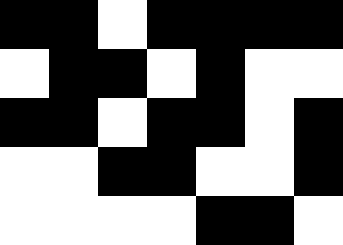[["black", "black", "white", "black", "black", "black", "black"], ["white", "black", "black", "white", "black", "white", "white"], ["black", "black", "white", "black", "black", "white", "black"], ["white", "white", "black", "black", "white", "white", "black"], ["white", "white", "white", "white", "black", "black", "white"]]